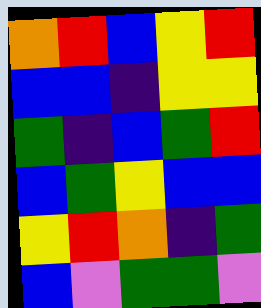[["orange", "red", "blue", "yellow", "red"], ["blue", "blue", "indigo", "yellow", "yellow"], ["green", "indigo", "blue", "green", "red"], ["blue", "green", "yellow", "blue", "blue"], ["yellow", "red", "orange", "indigo", "green"], ["blue", "violet", "green", "green", "violet"]]